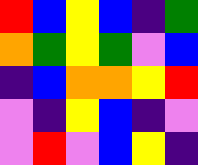[["red", "blue", "yellow", "blue", "indigo", "green"], ["orange", "green", "yellow", "green", "violet", "blue"], ["indigo", "blue", "orange", "orange", "yellow", "red"], ["violet", "indigo", "yellow", "blue", "indigo", "violet"], ["violet", "red", "violet", "blue", "yellow", "indigo"]]